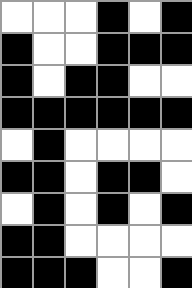[["white", "white", "white", "black", "white", "black"], ["black", "white", "white", "black", "black", "black"], ["black", "white", "black", "black", "white", "white"], ["black", "black", "black", "black", "black", "black"], ["white", "black", "white", "white", "white", "white"], ["black", "black", "white", "black", "black", "white"], ["white", "black", "white", "black", "white", "black"], ["black", "black", "white", "white", "white", "white"], ["black", "black", "black", "white", "white", "black"]]